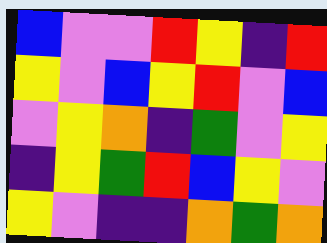[["blue", "violet", "violet", "red", "yellow", "indigo", "red"], ["yellow", "violet", "blue", "yellow", "red", "violet", "blue"], ["violet", "yellow", "orange", "indigo", "green", "violet", "yellow"], ["indigo", "yellow", "green", "red", "blue", "yellow", "violet"], ["yellow", "violet", "indigo", "indigo", "orange", "green", "orange"]]